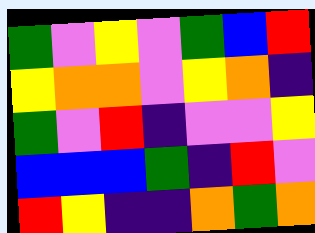[["green", "violet", "yellow", "violet", "green", "blue", "red"], ["yellow", "orange", "orange", "violet", "yellow", "orange", "indigo"], ["green", "violet", "red", "indigo", "violet", "violet", "yellow"], ["blue", "blue", "blue", "green", "indigo", "red", "violet"], ["red", "yellow", "indigo", "indigo", "orange", "green", "orange"]]